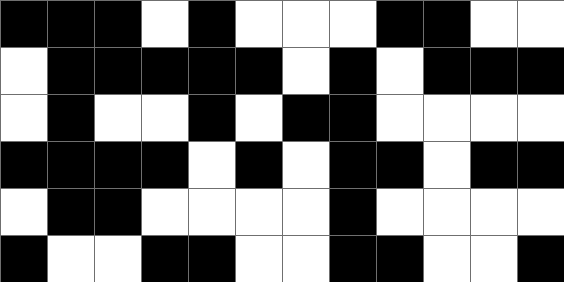[["black", "black", "black", "white", "black", "white", "white", "white", "black", "black", "white", "white"], ["white", "black", "black", "black", "black", "black", "white", "black", "white", "black", "black", "black"], ["white", "black", "white", "white", "black", "white", "black", "black", "white", "white", "white", "white"], ["black", "black", "black", "black", "white", "black", "white", "black", "black", "white", "black", "black"], ["white", "black", "black", "white", "white", "white", "white", "black", "white", "white", "white", "white"], ["black", "white", "white", "black", "black", "white", "white", "black", "black", "white", "white", "black"]]